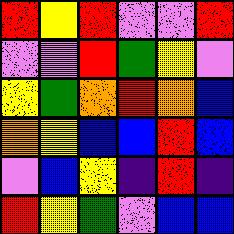[["red", "yellow", "red", "violet", "violet", "red"], ["violet", "violet", "red", "green", "yellow", "violet"], ["yellow", "green", "orange", "red", "orange", "blue"], ["orange", "yellow", "blue", "blue", "red", "blue"], ["violet", "blue", "yellow", "indigo", "red", "indigo"], ["red", "yellow", "green", "violet", "blue", "blue"]]